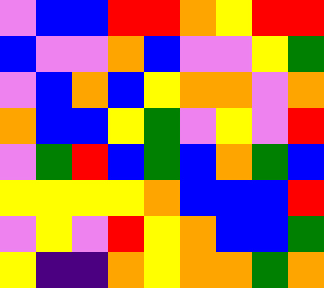[["violet", "blue", "blue", "red", "red", "orange", "yellow", "red", "red"], ["blue", "violet", "violet", "orange", "blue", "violet", "violet", "yellow", "green"], ["violet", "blue", "orange", "blue", "yellow", "orange", "orange", "violet", "orange"], ["orange", "blue", "blue", "yellow", "green", "violet", "yellow", "violet", "red"], ["violet", "green", "red", "blue", "green", "blue", "orange", "green", "blue"], ["yellow", "yellow", "yellow", "yellow", "orange", "blue", "blue", "blue", "red"], ["violet", "yellow", "violet", "red", "yellow", "orange", "blue", "blue", "green"], ["yellow", "indigo", "indigo", "orange", "yellow", "orange", "orange", "green", "orange"]]